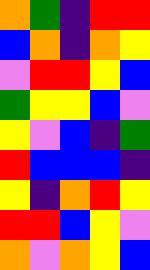[["orange", "green", "indigo", "red", "red"], ["blue", "orange", "indigo", "orange", "yellow"], ["violet", "red", "red", "yellow", "blue"], ["green", "yellow", "yellow", "blue", "violet"], ["yellow", "violet", "blue", "indigo", "green"], ["red", "blue", "blue", "blue", "indigo"], ["yellow", "indigo", "orange", "red", "yellow"], ["red", "red", "blue", "yellow", "violet"], ["orange", "violet", "orange", "yellow", "blue"]]